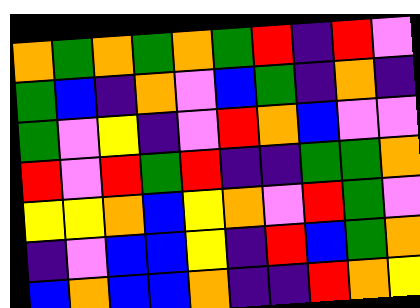[["orange", "green", "orange", "green", "orange", "green", "red", "indigo", "red", "violet"], ["green", "blue", "indigo", "orange", "violet", "blue", "green", "indigo", "orange", "indigo"], ["green", "violet", "yellow", "indigo", "violet", "red", "orange", "blue", "violet", "violet"], ["red", "violet", "red", "green", "red", "indigo", "indigo", "green", "green", "orange"], ["yellow", "yellow", "orange", "blue", "yellow", "orange", "violet", "red", "green", "violet"], ["indigo", "violet", "blue", "blue", "yellow", "indigo", "red", "blue", "green", "orange"], ["blue", "orange", "blue", "blue", "orange", "indigo", "indigo", "red", "orange", "yellow"]]